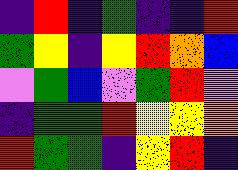[["indigo", "red", "indigo", "green", "indigo", "indigo", "red"], ["green", "yellow", "indigo", "yellow", "red", "orange", "blue"], ["violet", "green", "blue", "violet", "green", "red", "violet"], ["indigo", "green", "green", "red", "yellow", "yellow", "orange"], ["red", "green", "green", "indigo", "yellow", "red", "indigo"]]